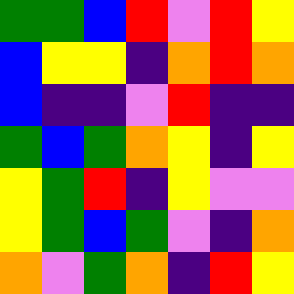[["green", "green", "blue", "red", "violet", "red", "yellow"], ["blue", "yellow", "yellow", "indigo", "orange", "red", "orange"], ["blue", "indigo", "indigo", "violet", "red", "indigo", "indigo"], ["green", "blue", "green", "orange", "yellow", "indigo", "yellow"], ["yellow", "green", "red", "indigo", "yellow", "violet", "violet"], ["yellow", "green", "blue", "green", "violet", "indigo", "orange"], ["orange", "violet", "green", "orange", "indigo", "red", "yellow"]]